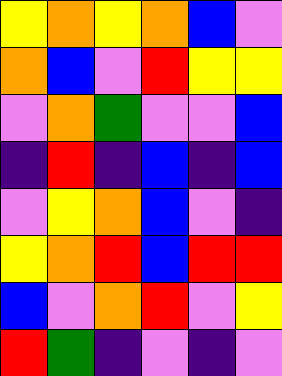[["yellow", "orange", "yellow", "orange", "blue", "violet"], ["orange", "blue", "violet", "red", "yellow", "yellow"], ["violet", "orange", "green", "violet", "violet", "blue"], ["indigo", "red", "indigo", "blue", "indigo", "blue"], ["violet", "yellow", "orange", "blue", "violet", "indigo"], ["yellow", "orange", "red", "blue", "red", "red"], ["blue", "violet", "orange", "red", "violet", "yellow"], ["red", "green", "indigo", "violet", "indigo", "violet"]]